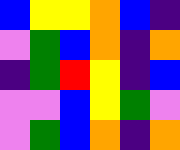[["blue", "yellow", "yellow", "orange", "blue", "indigo"], ["violet", "green", "blue", "orange", "indigo", "orange"], ["indigo", "green", "red", "yellow", "indigo", "blue"], ["violet", "violet", "blue", "yellow", "green", "violet"], ["violet", "green", "blue", "orange", "indigo", "orange"]]